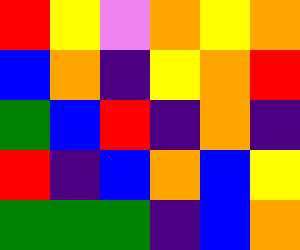[["red", "yellow", "violet", "orange", "yellow", "orange"], ["blue", "orange", "indigo", "yellow", "orange", "red"], ["green", "blue", "red", "indigo", "orange", "indigo"], ["red", "indigo", "blue", "orange", "blue", "yellow"], ["green", "green", "green", "indigo", "blue", "orange"]]